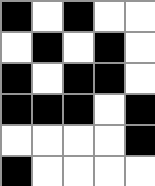[["black", "white", "black", "white", "white"], ["white", "black", "white", "black", "white"], ["black", "white", "black", "black", "white"], ["black", "black", "black", "white", "black"], ["white", "white", "white", "white", "black"], ["black", "white", "white", "white", "white"]]